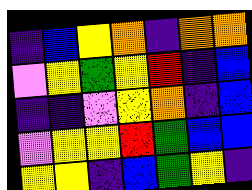[["indigo", "blue", "yellow", "orange", "indigo", "orange", "orange"], ["violet", "yellow", "green", "yellow", "red", "indigo", "blue"], ["indigo", "indigo", "violet", "yellow", "orange", "indigo", "blue"], ["violet", "yellow", "yellow", "red", "green", "blue", "blue"], ["yellow", "yellow", "indigo", "blue", "green", "yellow", "indigo"]]